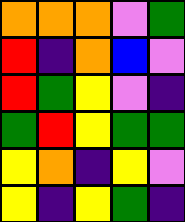[["orange", "orange", "orange", "violet", "green"], ["red", "indigo", "orange", "blue", "violet"], ["red", "green", "yellow", "violet", "indigo"], ["green", "red", "yellow", "green", "green"], ["yellow", "orange", "indigo", "yellow", "violet"], ["yellow", "indigo", "yellow", "green", "indigo"]]